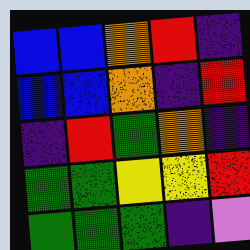[["blue", "blue", "orange", "red", "indigo"], ["blue", "blue", "orange", "indigo", "red"], ["indigo", "red", "green", "orange", "indigo"], ["green", "green", "yellow", "yellow", "red"], ["green", "green", "green", "indigo", "violet"]]